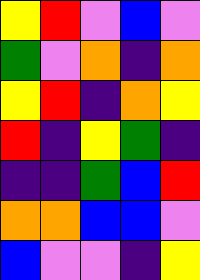[["yellow", "red", "violet", "blue", "violet"], ["green", "violet", "orange", "indigo", "orange"], ["yellow", "red", "indigo", "orange", "yellow"], ["red", "indigo", "yellow", "green", "indigo"], ["indigo", "indigo", "green", "blue", "red"], ["orange", "orange", "blue", "blue", "violet"], ["blue", "violet", "violet", "indigo", "yellow"]]